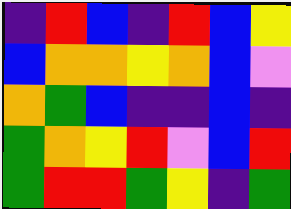[["indigo", "red", "blue", "indigo", "red", "blue", "yellow"], ["blue", "orange", "orange", "yellow", "orange", "blue", "violet"], ["orange", "green", "blue", "indigo", "indigo", "blue", "indigo"], ["green", "orange", "yellow", "red", "violet", "blue", "red"], ["green", "red", "red", "green", "yellow", "indigo", "green"]]